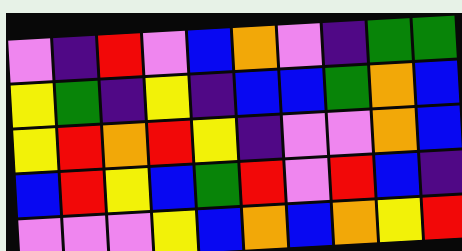[["violet", "indigo", "red", "violet", "blue", "orange", "violet", "indigo", "green", "green"], ["yellow", "green", "indigo", "yellow", "indigo", "blue", "blue", "green", "orange", "blue"], ["yellow", "red", "orange", "red", "yellow", "indigo", "violet", "violet", "orange", "blue"], ["blue", "red", "yellow", "blue", "green", "red", "violet", "red", "blue", "indigo"], ["violet", "violet", "violet", "yellow", "blue", "orange", "blue", "orange", "yellow", "red"]]